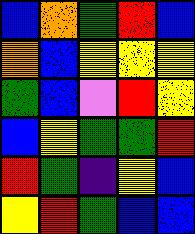[["blue", "orange", "green", "red", "blue"], ["orange", "blue", "yellow", "yellow", "yellow"], ["green", "blue", "violet", "red", "yellow"], ["blue", "yellow", "green", "green", "red"], ["red", "green", "indigo", "yellow", "blue"], ["yellow", "red", "green", "blue", "blue"]]